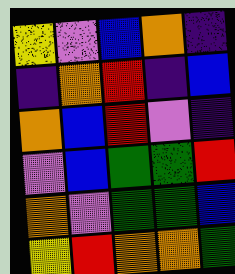[["yellow", "violet", "blue", "orange", "indigo"], ["indigo", "orange", "red", "indigo", "blue"], ["orange", "blue", "red", "violet", "indigo"], ["violet", "blue", "green", "green", "red"], ["orange", "violet", "green", "green", "blue"], ["yellow", "red", "orange", "orange", "green"]]